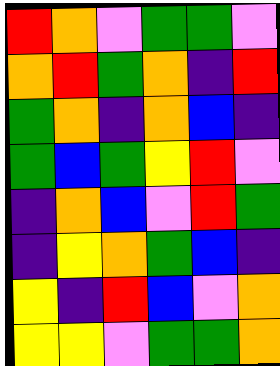[["red", "orange", "violet", "green", "green", "violet"], ["orange", "red", "green", "orange", "indigo", "red"], ["green", "orange", "indigo", "orange", "blue", "indigo"], ["green", "blue", "green", "yellow", "red", "violet"], ["indigo", "orange", "blue", "violet", "red", "green"], ["indigo", "yellow", "orange", "green", "blue", "indigo"], ["yellow", "indigo", "red", "blue", "violet", "orange"], ["yellow", "yellow", "violet", "green", "green", "orange"]]